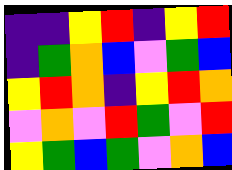[["indigo", "indigo", "yellow", "red", "indigo", "yellow", "red"], ["indigo", "green", "orange", "blue", "violet", "green", "blue"], ["yellow", "red", "orange", "indigo", "yellow", "red", "orange"], ["violet", "orange", "violet", "red", "green", "violet", "red"], ["yellow", "green", "blue", "green", "violet", "orange", "blue"]]